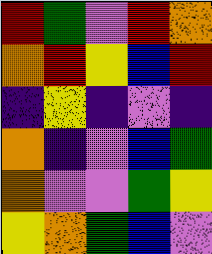[["red", "green", "violet", "red", "orange"], ["orange", "red", "yellow", "blue", "red"], ["indigo", "yellow", "indigo", "violet", "indigo"], ["orange", "indigo", "violet", "blue", "green"], ["orange", "violet", "violet", "green", "yellow"], ["yellow", "orange", "green", "blue", "violet"]]